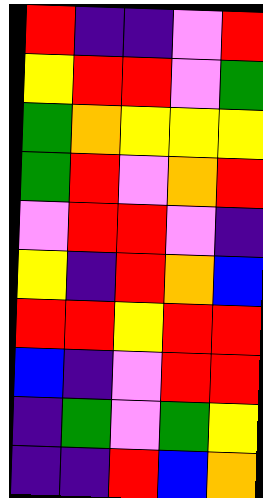[["red", "indigo", "indigo", "violet", "red"], ["yellow", "red", "red", "violet", "green"], ["green", "orange", "yellow", "yellow", "yellow"], ["green", "red", "violet", "orange", "red"], ["violet", "red", "red", "violet", "indigo"], ["yellow", "indigo", "red", "orange", "blue"], ["red", "red", "yellow", "red", "red"], ["blue", "indigo", "violet", "red", "red"], ["indigo", "green", "violet", "green", "yellow"], ["indigo", "indigo", "red", "blue", "orange"]]